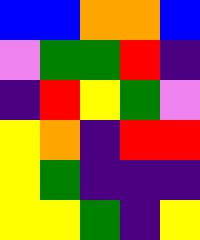[["blue", "blue", "orange", "orange", "blue"], ["violet", "green", "green", "red", "indigo"], ["indigo", "red", "yellow", "green", "violet"], ["yellow", "orange", "indigo", "red", "red"], ["yellow", "green", "indigo", "indigo", "indigo"], ["yellow", "yellow", "green", "indigo", "yellow"]]